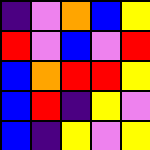[["indigo", "violet", "orange", "blue", "yellow"], ["red", "violet", "blue", "violet", "red"], ["blue", "orange", "red", "red", "yellow"], ["blue", "red", "indigo", "yellow", "violet"], ["blue", "indigo", "yellow", "violet", "yellow"]]